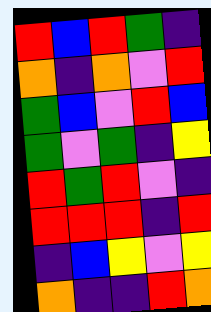[["red", "blue", "red", "green", "indigo"], ["orange", "indigo", "orange", "violet", "red"], ["green", "blue", "violet", "red", "blue"], ["green", "violet", "green", "indigo", "yellow"], ["red", "green", "red", "violet", "indigo"], ["red", "red", "red", "indigo", "red"], ["indigo", "blue", "yellow", "violet", "yellow"], ["orange", "indigo", "indigo", "red", "orange"]]